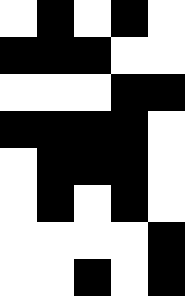[["white", "black", "white", "black", "white"], ["black", "black", "black", "white", "white"], ["white", "white", "white", "black", "black"], ["black", "black", "black", "black", "white"], ["white", "black", "black", "black", "white"], ["white", "black", "white", "black", "white"], ["white", "white", "white", "white", "black"], ["white", "white", "black", "white", "black"]]